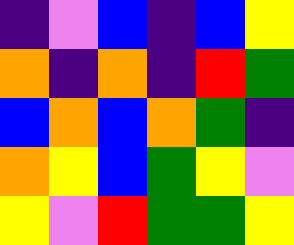[["indigo", "violet", "blue", "indigo", "blue", "yellow"], ["orange", "indigo", "orange", "indigo", "red", "green"], ["blue", "orange", "blue", "orange", "green", "indigo"], ["orange", "yellow", "blue", "green", "yellow", "violet"], ["yellow", "violet", "red", "green", "green", "yellow"]]